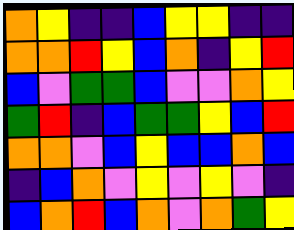[["orange", "yellow", "indigo", "indigo", "blue", "yellow", "yellow", "indigo", "indigo"], ["orange", "orange", "red", "yellow", "blue", "orange", "indigo", "yellow", "red"], ["blue", "violet", "green", "green", "blue", "violet", "violet", "orange", "yellow"], ["green", "red", "indigo", "blue", "green", "green", "yellow", "blue", "red"], ["orange", "orange", "violet", "blue", "yellow", "blue", "blue", "orange", "blue"], ["indigo", "blue", "orange", "violet", "yellow", "violet", "yellow", "violet", "indigo"], ["blue", "orange", "red", "blue", "orange", "violet", "orange", "green", "yellow"]]